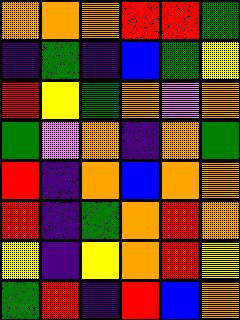[["orange", "orange", "orange", "red", "red", "green"], ["indigo", "green", "indigo", "blue", "green", "yellow"], ["red", "yellow", "green", "orange", "violet", "orange"], ["green", "violet", "orange", "indigo", "orange", "green"], ["red", "indigo", "orange", "blue", "orange", "orange"], ["red", "indigo", "green", "orange", "red", "orange"], ["yellow", "indigo", "yellow", "orange", "red", "yellow"], ["green", "red", "indigo", "red", "blue", "orange"]]